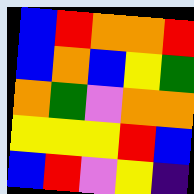[["blue", "red", "orange", "orange", "red"], ["blue", "orange", "blue", "yellow", "green"], ["orange", "green", "violet", "orange", "orange"], ["yellow", "yellow", "yellow", "red", "blue"], ["blue", "red", "violet", "yellow", "indigo"]]